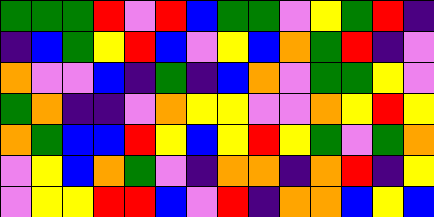[["green", "green", "green", "red", "violet", "red", "blue", "green", "green", "violet", "yellow", "green", "red", "indigo"], ["indigo", "blue", "green", "yellow", "red", "blue", "violet", "yellow", "blue", "orange", "green", "red", "indigo", "violet"], ["orange", "violet", "violet", "blue", "indigo", "green", "indigo", "blue", "orange", "violet", "green", "green", "yellow", "violet"], ["green", "orange", "indigo", "indigo", "violet", "orange", "yellow", "yellow", "violet", "violet", "orange", "yellow", "red", "yellow"], ["orange", "green", "blue", "blue", "red", "yellow", "blue", "yellow", "red", "yellow", "green", "violet", "green", "orange"], ["violet", "yellow", "blue", "orange", "green", "violet", "indigo", "orange", "orange", "indigo", "orange", "red", "indigo", "yellow"], ["violet", "yellow", "yellow", "red", "red", "blue", "violet", "red", "indigo", "orange", "orange", "blue", "yellow", "blue"]]